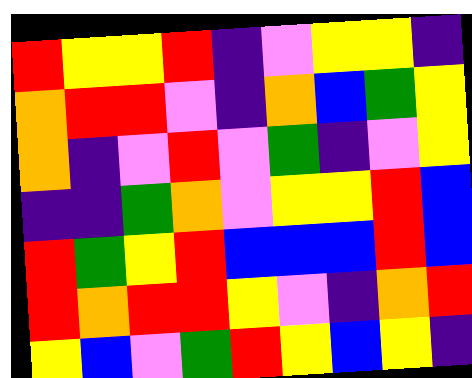[["red", "yellow", "yellow", "red", "indigo", "violet", "yellow", "yellow", "indigo"], ["orange", "red", "red", "violet", "indigo", "orange", "blue", "green", "yellow"], ["orange", "indigo", "violet", "red", "violet", "green", "indigo", "violet", "yellow"], ["indigo", "indigo", "green", "orange", "violet", "yellow", "yellow", "red", "blue"], ["red", "green", "yellow", "red", "blue", "blue", "blue", "red", "blue"], ["red", "orange", "red", "red", "yellow", "violet", "indigo", "orange", "red"], ["yellow", "blue", "violet", "green", "red", "yellow", "blue", "yellow", "indigo"]]